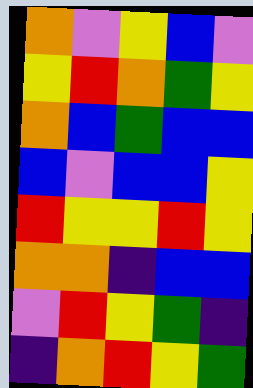[["orange", "violet", "yellow", "blue", "violet"], ["yellow", "red", "orange", "green", "yellow"], ["orange", "blue", "green", "blue", "blue"], ["blue", "violet", "blue", "blue", "yellow"], ["red", "yellow", "yellow", "red", "yellow"], ["orange", "orange", "indigo", "blue", "blue"], ["violet", "red", "yellow", "green", "indigo"], ["indigo", "orange", "red", "yellow", "green"]]